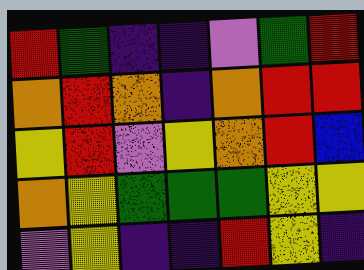[["red", "green", "indigo", "indigo", "violet", "green", "red"], ["orange", "red", "orange", "indigo", "orange", "red", "red"], ["yellow", "red", "violet", "yellow", "orange", "red", "blue"], ["orange", "yellow", "green", "green", "green", "yellow", "yellow"], ["violet", "yellow", "indigo", "indigo", "red", "yellow", "indigo"]]